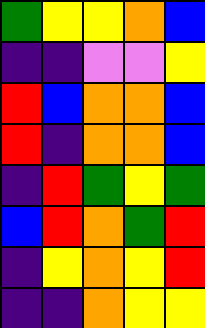[["green", "yellow", "yellow", "orange", "blue"], ["indigo", "indigo", "violet", "violet", "yellow"], ["red", "blue", "orange", "orange", "blue"], ["red", "indigo", "orange", "orange", "blue"], ["indigo", "red", "green", "yellow", "green"], ["blue", "red", "orange", "green", "red"], ["indigo", "yellow", "orange", "yellow", "red"], ["indigo", "indigo", "orange", "yellow", "yellow"]]